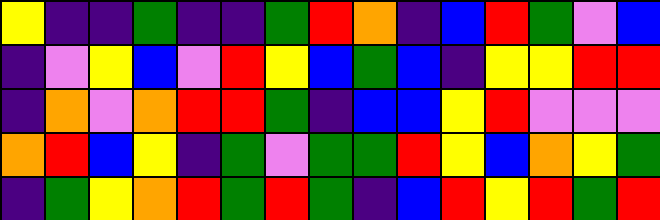[["yellow", "indigo", "indigo", "green", "indigo", "indigo", "green", "red", "orange", "indigo", "blue", "red", "green", "violet", "blue"], ["indigo", "violet", "yellow", "blue", "violet", "red", "yellow", "blue", "green", "blue", "indigo", "yellow", "yellow", "red", "red"], ["indigo", "orange", "violet", "orange", "red", "red", "green", "indigo", "blue", "blue", "yellow", "red", "violet", "violet", "violet"], ["orange", "red", "blue", "yellow", "indigo", "green", "violet", "green", "green", "red", "yellow", "blue", "orange", "yellow", "green"], ["indigo", "green", "yellow", "orange", "red", "green", "red", "green", "indigo", "blue", "red", "yellow", "red", "green", "red"]]